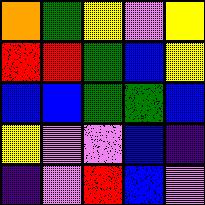[["orange", "green", "yellow", "violet", "yellow"], ["red", "red", "green", "blue", "yellow"], ["blue", "blue", "green", "green", "blue"], ["yellow", "violet", "violet", "blue", "indigo"], ["indigo", "violet", "red", "blue", "violet"]]